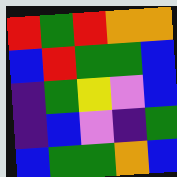[["red", "green", "red", "orange", "orange"], ["blue", "red", "green", "green", "blue"], ["indigo", "green", "yellow", "violet", "blue"], ["indigo", "blue", "violet", "indigo", "green"], ["blue", "green", "green", "orange", "blue"]]